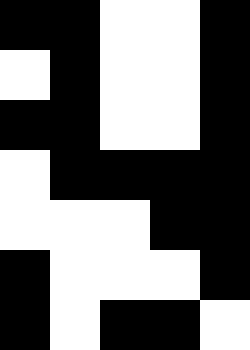[["black", "black", "white", "white", "black"], ["white", "black", "white", "white", "black"], ["black", "black", "white", "white", "black"], ["white", "black", "black", "black", "black"], ["white", "white", "white", "black", "black"], ["black", "white", "white", "white", "black"], ["black", "white", "black", "black", "white"]]